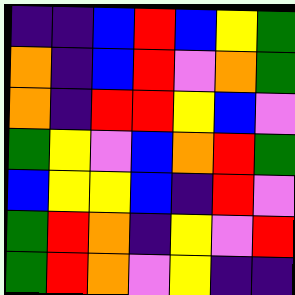[["indigo", "indigo", "blue", "red", "blue", "yellow", "green"], ["orange", "indigo", "blue", "red", "violet", "orange", "green"], ["orange", "indigo", "red", "red", "yellow", "blue", "violet"], ["green", "yellow", "violet", "blue", "orange", "red", "green"], ["blue", "yellow", "yellow", "blue", "indigo", "red", "violet"], ["green", "red", "orange", "indigo", "yellow", "violet", "red"], ["green", "red", "orange", "violet", "yellow", "indigo", "indigo"]]